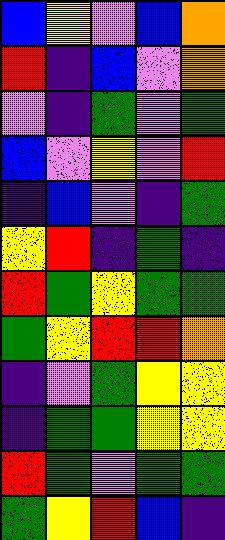[["blue", "yellow", "violet", "blue", "orange"], ["red", "indigo", "blue", "violet", "orange"], ["violet", "indigo", "green", "violet", "green"], ["blue", "violet", "yellow", "violet", "red"], ["indigo", "blue", "violet", "indigo", "green"], ["yellow", "red", "indigo", "green", "indigo"], ["red", "green", "yellow", "green", "green"], ["green", "yellow", "red", "red", "orange"], ["indigo", "violet", "green", "yellow", "yellow"], ["indigo", "green", "green", "yellow", "yellow"], ["red", "green", "violet", "green", "green"], ["green", "yellow", "red", "blue", "indigo"]]